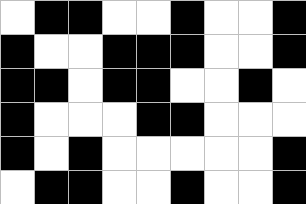[["white", "black", "black", "white", "white", "black", "white", "white", "black"], ["black", "white", "white", "black", "black", "black", "white", "white", "black"], ["black", "black", "white", "black", "black", "white", "white", "black", "white"], ["black", "white", "white", "white", "black", "black", "white", "white", "white"], ["black", "white", "black", "white", "white", "white", "white", "white", "black"], ["white", "black", "black", "white", "white", "black", "white", "white", "black"]]